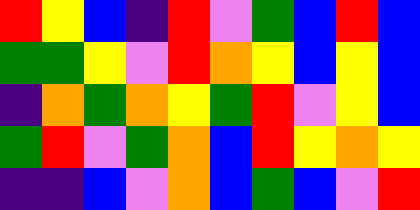[["red", "yellow", "blue", "indigo", "red", "violet", "green", "blue", "red", "blue"], ["green", "green", "yellow", "violet", "red", "orange", "yellow", "blue", "yellow", "blue"], ["indigo", "orange", "green", "orange", "yellow", "green", "red", "violet", "yellow", "blue"], ["green", "red", "violet", "green", "orange", "blue", "red", "yellow", "orange", "yellow"], ["indigo", "indigo", "blue", "violet", "orange", "blue", "green", "blue", "violet", "red"]]